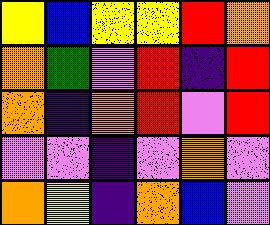[["yellow", "blue", "yellow", "yellow", "red", "orange"], ["orange", "green", "violet", "red", "indigo", "red"], ["orange", "indigo", "orange", "red", "violet", "red"], ["violet", "violet", "indigo", "violet", "orange", "violet"], ["orange", "yellow", "indigo", "orange", "blue", "violet"]]